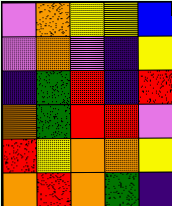[["violet", "orange", "yellow", "yellow", "blue"], ["violet", "orange", "violet", "indigo", "yellow"], ["indigo", "green", "red", "indigo", "red"], ["orange", "green", "red", "red", "violet"], ["red", "yellow", "orange", "orange", "yellow"], ["orange", "red", "orange", "green", "indigo"]]